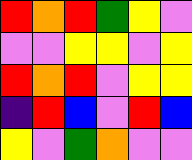[["red", "orange", "red", "green", "yellow", "violet"], ["violet", "violet", "yellow", "yellow", "violet", "yellow"], ["red", "orange", "red", "violet", "yellow", "yellow"], ["indigo", "red", "blue", "violet", "red", "blue"], ["yellow", "violet", "green", "orange", "violet", "violet"]]